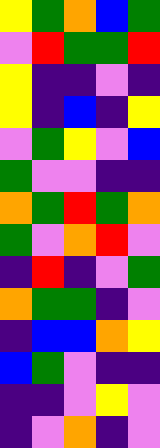[["yellow", "green", "orange", "blue", "green"], ["violet", "red", "green", "green", "red"], ["yellow", "indigo", "indigo", "violet", "indigo"], ["yellow", "indigo", "blue", "indigo", "yellow"], ["violet", "green", "yellow", "violet", "blue"], ["green", "violet", "violet", "indigo", "indigo"], ["orange", "green", "red", "green", "orange"], ["green", "violet", "orange", "red", "violet"], ["indigo", "red", "indigo", "violet", "green"], ["orange", "green", "green", "indigo", "violet"], ["indigo", "blue", "blue", "orange", "yellow"], ["blue", "green", "violet", "indigo", "indigo"], ["indigo", "indigo", "violet", "yellow", "violet"], ["indigo", "violet", "orange", "indigo", "violet"]]